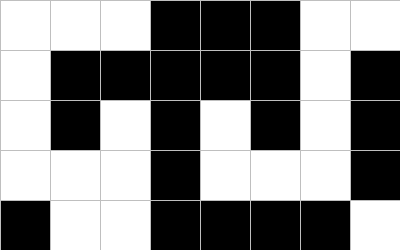[["white", "white", "white", "black", "black", "black", "white", "white"], ["white", "black", "black", "black", "black", "black", "white", "black"], ["white", "black", "white", "black", "white", "black", "white", "black"], ["white", "white", "white", "black", "white", "white", "white", "black"], ["black", "white", "white", "black", "black", "black", "black", "white"]]